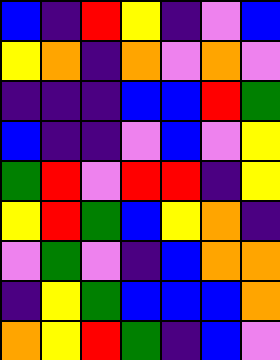[["blue", "indigo", "red", "yellow", "indigo", "violet", "blue"], ["yellow", "orange", "indigo", "orange", "violet", "orange", "violet"], ["indigo", "indigo", "indigo", "blue", "blue", "red", "green"], ["blue", "indigo", "indigo", "violet", "blue", "violet", "yellow"], ["green", "red", "violet", "red", "red", "indigo", "yellow"], ["yellow", "red", "green", "blue", "yellow", "orange", "indigo"], ["violet", "green", "violet", "indigo", "blue", "orange", "orange"], ["indigo", "yellow", "green", "blue", "blue", "blue", "orange"], ["orange", "yellow", "red", "green", "indigo", "blue", "violet"]]